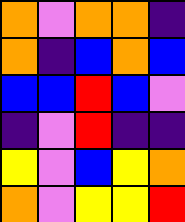[["orange", "violet", "orange", "orange", "indigo"], ["orange", "indigo", "blue", "orange", "blue"], ["blue", "blue", "red", "blue", "violet"], ["indigo", "violet", "red", "indigo", "indigo"], ["yellow", "violet", "blue", "yellow", "orange"], ["orange", "violet", "yellow", "yellow", "red"]]